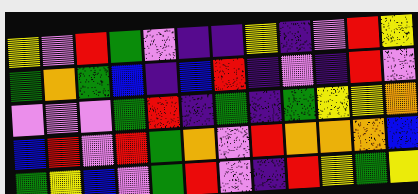[["yellow", "violet", "red", "green", "violet", "indigo", "indigo", "yellow", "indigo", "violet", "red", "yellow"], ["green", "orange", "green", "blue", "indigo", "blue", "red", "indigo", "violet", "indigo", "red", "violet"], ["violet", "violet", "violet", "green", "red", "indigo", "green", "indigo", "green", "yellow", "yellow", "orange"], ["blue", "red", "violet", "red", "green", "orange", "violet", "red", "orange", "orange", "orange", "blue"], ["green", "yellow", "blue", "violet", "green", "red", "violet", "indigo", "red", "yellow", "green", "yellow"]]